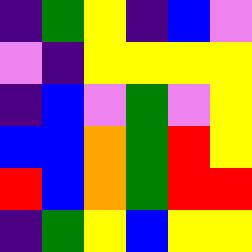[["indigo", "green", "yellow", "indigo", "blue", "violet"], ["violet", "indigo", "yellow", "yellow", "yellow", "yellow"], ["indigo", "blue", "violet", "green", "violet", "yellow"], ["blue", "blue", "orange", "green", "red", "yellow"], ["red", "blue", "orange", "green", "red", "red"], ["indigo", "green", "yellow", "blue", "yellow", "yellow"]]